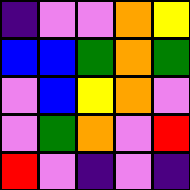[["indigo", "violet", "violet", "orange", "yellow"], ["blue", "blue", "green", "orange", "green"], ["violet", "blue", "yellow", "orange", "violet"], ["violet", "green", "orange", "violet", "red"], ["red", "violet", "indigo", "violet", "indigo"]]